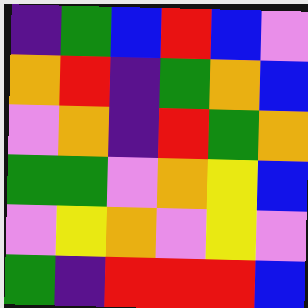[["indigo", "green", "blue", "red", "blue", "violet"], ["orange", "red", "indigo", "green", "orange", "blue"], ["violet", "orange", "indigo", "red", "green", "orange"], ["green", "green", "violet", "orange", "yellow", "blue"], ["violet", "yellow", "orange", "violet", "yellow", "violet"], ["green", "indigo", "red", "red", "red", "blue"]]